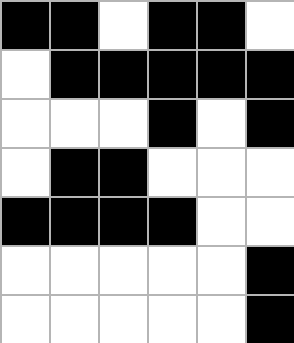[["black", "black", "white", "black", "black", "white"], ["white", "black", "black", "black", "black", "black"], ["white", "white", "white", "black", "white", "black"], ["white", "black", "black", "white", "white", "white"], ["black", "black", "black", "black", "white", "white"], ["white", "white", "white", "white", "white", "black"], ["white", "white", "white", "white", "white", "black"]]